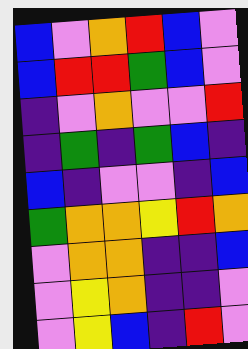[["blue", "violet", "orange", "red", "blue", "violet"], ["blue", "red", "red", "green", "blue", "violet"], ["indigo", "violet", "orange", "violet", "violet", "red"], ["indigo", "green", "indigo", "green", "blue", "indigo"], ["blue", "indigo", "violet", "violet", "indigo", "blue"], ["green", "orange", "orange", "yellow", "red", "orange"], ["violet", "orange", "orange", "indigo", "indigo", "blue"], ["violet", "yellow", "orange", "indigo", "indigo", "violet"], ["violet", "yellow", "blue", "indigo", "red", "violet"]]